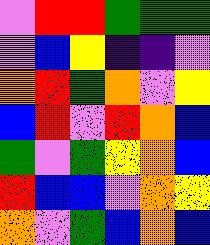[["violet", "red", "red", "green", "green", "green"], ["violet", "blue", "yellow", "indigo", "indigo", "violet"], ["orange", "red", "green", "orange", "violet", "yellow"], ["blue", "red", "violet", "red", "orange", "blue"], ["green", "violet", "green", "yellow", "orange", "blue"], ["red", "blue", "blue", "violet", "orange", "yellow"], ["orange", "violet", "green", "blue", "orange", "blue"]]